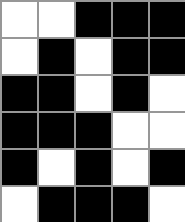[["white", "white", "black", "black", "black"], ["white", "black", "white", "black", "black"], ["black", "black", "white", "black", "white"], ["black", "black", "black", "white", "white"], ["black", "white", "black", "white", "black"], ["white", "black", "black", "black", "white"]]